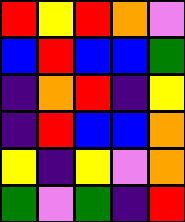[["red", "yellow", "red", "orange", "violet"], ["blue", "red", "blue", "blue", "green"], ["indigo", "orange", "red", "indigo", "yellow"], ["indigo", "red", "blue", "blue", "orange"], ["yellow", "indigo", "yellow", "violet", "orange"], ["green", "violet", "green", "indigo", "red"]]